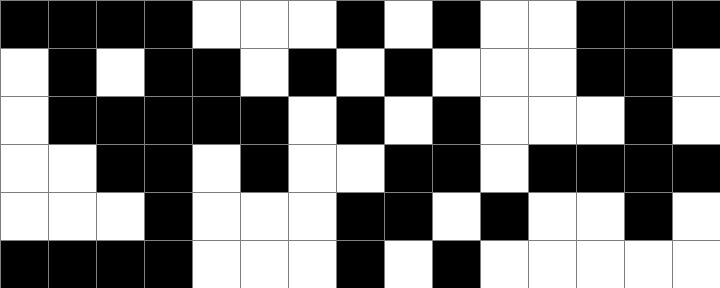[["black", "black", "black", "black", "white", "white", "white", "black", "white", "black", "white", "white", "black", "black", "black"], ["white", "black", "white", "black", "black", "white", "black", "white", "black", "white", "white", "white", "black", "black", "white"], ["white", "black", "black", "black", "black", "black", "white", "black", "white", "black", "white", "white", "white", "black", "white"], ["white", "white", "black", "black", "white", "black", "white", "white", "black", "black", "white", "black", "black", "black", "black"], ["white", "white", "white", "black", "white", "white", "white", "black", "black", "white", "black", "white", "white", "black", "white"], ["black", "black", "black", "black", "white", "white", "white", "black", "white", "black", "white", "white", "white", "white", "white"]]